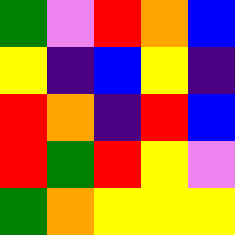[["green", "violet", "red", "orange", "blue"], ["yellow", "indigo", "blue", "yellow", "indigo"], ["red", "orange", "indigo", "red", "blue"], ["red", "green", "red", "yellow", "violet"], ["green", "orange", "yellow", "yellow", "yellow"]]